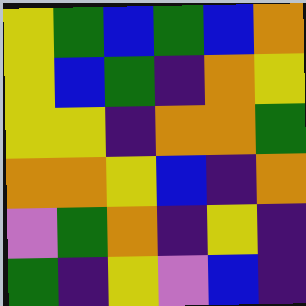[["yellow", "green", "blue", "green", "blue", "orange"], ["yellow", "blue", "green", "indigo", "orange", "yellow"], ["yellow", "yellow", "indigo", "orange", "orange", "green"], ["orange", "orange", "yellow", "blue", "indigo", "orange"], ["violet", "green", "orange", "indigo", "yellow", "indigo"], ["green", "indigo", "yellow", "violet", "blue", "indigo"]]